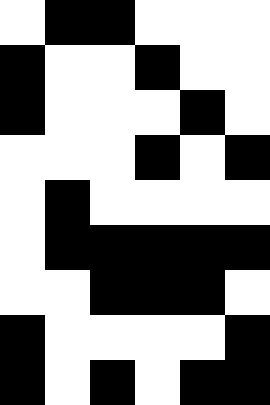[["white", "black", "black", "white", "white", "white"], ["black", "white", "white", "black", "white", "white"], ["black", "white", "white", "white", "black", "white"], ["white", "white", "white", "black", "white", "black"], ["white", "black", "white", "white", "white", "white"], ["white", "black", "black", "black", "black", "black"], ["white", "white", "black", "black", "black", "white"], ["black", "white", "white", "white", "white", "black"], ["black", "white", "black", "white", "black", "black"]]